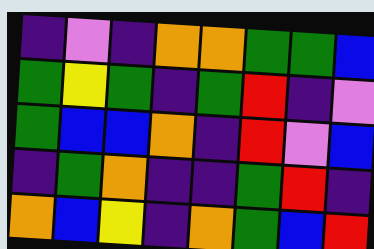[["indigo", "violet", "indigo", "orange", "orange", "green", "green", "blue"], ["green", "yellow", "green", "indigo", "green", "red", "indigo", "violet"], ["green", "blue", "blue", "orange", "indigo", "red", "violet", "blue"], ["indigo", "green", "orange", "indigo", "indigo", "green", "red", "indigo"], ["orange", "blue", "yellow", "indigo", "orange", "green", "blue", "red"]]